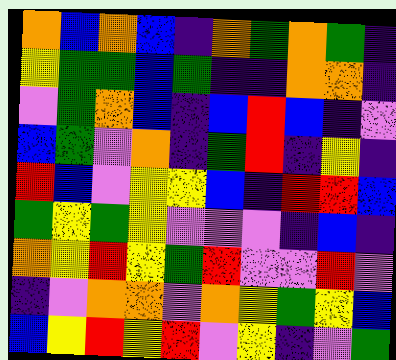[["orange", "blue", "orange", "blue", "indigo", "orange", "green", "orange", "green", "indigo"], ["yellow", "green", "green", "blue", "green", "indigo", "indigo", "orange", "orange", "indigo"], ["violet", "green", "orange", "blue", "indigo", "blue", "red", "blue", "indigo", "violet"], ["blue", "green", "violet", "orange", "indigo", "green", "red", "indigo", "yellow", "indigo"], ["red", "blue", "violet", "yellow", "yellow", "blue", "indigo", "red", "red", "blue"], ["green", "yellow", "green", "yellow", "violet", "violet", "violet", "indigo", "blue", "indigo"], ["orange", "yellow", "red", "yellow", "green", "red", "violet", "violet", "red", "violet"], ["indigo", "violet", "orange", "orange", "violet", "orange", "yellow", "green", "yellow", "blue"], ["blue", "yellow", "red", "yellow", "red", "violet", "yellow", "indigo", "violet", "green"]]